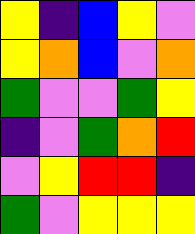[["yellow", "indigo", "blue", "yellow", "violet"], ["yellow", "orange", "blue", "violet", "orange"], ["green", "violet", "violet", "green", "yellow"], ["indigo", "violet", "green", "orange", "red"], ["violet", "yellow", "red", "red", "indigo"], ["green", "violet", "yellow", "yellow", "yellow"]]